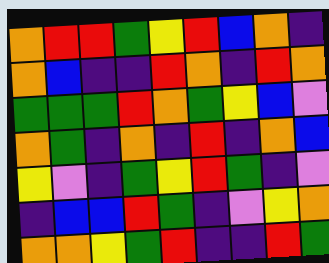[["orange", "red", "red", "green", "yellow", "red", "blue", "orange", "indigo"], ["orange", "blue", "indigo", "indigo", "red", "orange", "indigo", "red", "orange"], ["green", "green", "green", "red", "orange", "green", "yellow", "blue", "violet"], ["orange", "green", "indigo", "orange", "indigo", "red", "indigo", "orange", "blue"], ["yellow", "violet", "indigo", "green", "yellow", "red", "green", "indigo", "violet"], ["indigo", "blue", "blue", "red", "green", "indigo", "violet", "yellow", "orange"], ["orange", "orange", "yellow", "green", "red", "indigo", "indigo", "red", "green"]]